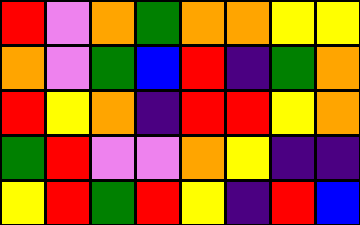[["red", "violet", "orange", "green", "orange", "orange", "yellow", "yellow"], ["orange", "violet", "green", "blue", "red", "indigo", "green", "orange"], ["red", "yellow", "orange", "indigo", "red", "red", "yellow", "orange"], ["green", "red", "violet", "violet", "orange", "yellow", "indigo", "indigo"], ["yellow", "red", "green", "red", "yellow", "indigo", "red", "blue"]]